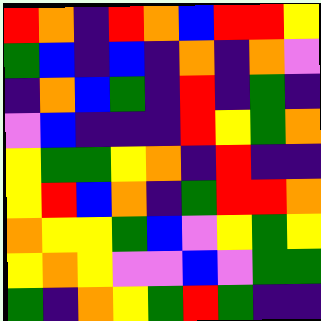[["red", "orange", "indigo", "red", "orange", "blue", "red", "red", "yellow"], ["green", "blue", "indigo", "blue", "indigo", "orange", "indigo", "orange", "violet"], ["indigo", "orange", "blue", "green", "indigo", "red", "indigo", "green", "indigo"], ["violet", "blue", "indigo", "indigo", "indigo", "red", "yellow", "green", "orange"], ["yellow", "green", "green", "yellow", "orange", "indigo", "red", "indigo", "indigo"], ["yellow", "red", "blue", "orange", "indigo", "green", "red", "red", "orange"], ["orange", "yellow", "yellow", "green", "blue", "violet", "yellow", "green", "yellow"], ["yellow", "orange", "yellow", "violet", "violet", "blue", "violet", "green", "green"], ["green", "indigo", "orange", "yellow", "green", "red", "green", "indigo", "indigo"]]